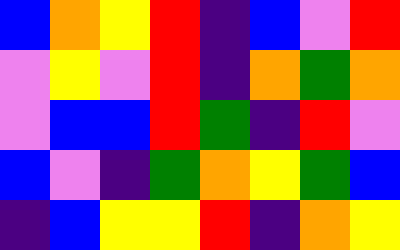[["blue", "orange", "yellow", "red", "indigo", "blue", "violet", "red"], ["violet", "yellow", "violet", "red", "indigo", "orange", "green", "orange"], ["violet", "blue", "blue", "red", "green", "indigo", "red", "violet"], ["blue", "violet", "indigo", "green", "orange", "yellow", "green", "blue"], ["indigo", "blue", "yellow", "yellow", "red", "indigo", "orange", "yellow"]]